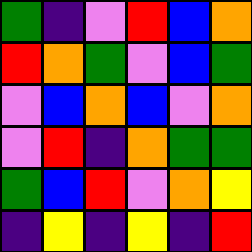[["green", "indigo", "violet", "red", "blue", "orange"], ["red", "orange", "green", "violet", "blue", "green"], ["violet", "blue", "orange", "blue", "violet", "orange"], ["violet", "red", "indigo", "orange", "green", "green"], ["green", "blue", "red", "violet", "orange", "yellow"], ["indigo", "yellow", "indigo", "yellow", "indigo", "red"]]